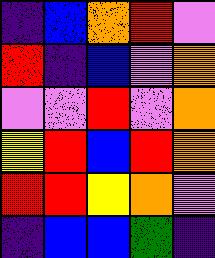[["indigo", "blue", "orange", "red", "violet"], ["red", "indigo", "blue", "violet", "orange"], ["violet", "violet", "red", "violet", "orange"], ["yellow", "red", "blue", "red", "orange"], ["red", "red", "yellow", "orange", "violet"], ["indigo", "blue", "blue", "green", "indigo"]]